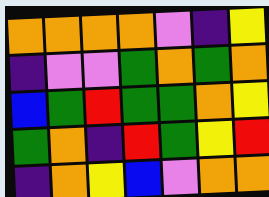[["orange", "orange", "orange", "orange", "violet", "indigo", "yellow"], ["indigo", "violet", "violet", "green", "orange", "green", "orange"], ["blue", "green", "red", "green", "green", "orange", "yellow"], ["green", "orange", "indigo", "red", "green", "yellow", "red"], ["indigo", "orange", "yellow", "blue", "violet", "orange", "orange"]]